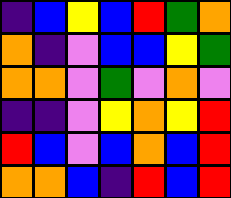[["indigo", "blue", "yellow", "blue", "red", "green", "orange"], ["orange", "indigo", "violet", "blue", "blue", "yellow", "green"], ["orange", "orange", "violet", "green", "violet", "orange", "violet"], ["indigo", "indigo", "violet", "yellow", "orange", "yellow", "red"], ["red", "blue", "violet", "blue", "orange", "blue", "red"], ["orange", "orange", "blue", "indigo", "red", "blue", "red"]]